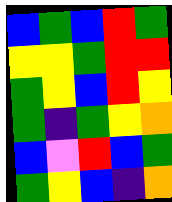[["blue", "green", "blue", "red", "green"], ["yellow", "yellow", "green", "red", "red"], ["green", "yellow", "blue", "red", "yellow"], ["green", "indigo", "green", "yellow", "orange"], ["blue", "violet", "red", "blue", "green"], ["green", "yellow", "blue", "indigo", "orange"]]